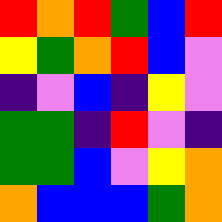[["red", "orange", "red", "green", "blue", "red"], ["yellow", "green", "orange", "red", "blue", "violet"], ["indigo", "violet", "blue", "indigo", "yellow", "violet"], ["green", "green", "indigo", "red", "violet", "indigo"], ["green", "green", "blue", "violet", "yellow", "orange"], ["orange", "blue", "blue", "blue", "green", "orange"]]